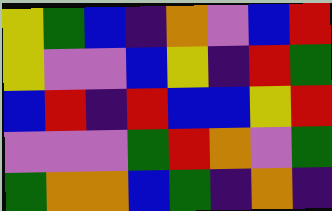[["yellow", "green", "blue", "indigo", "orange", "violet", "blue", "red"], ["yellow", "violet", "violet", "blue", "yellow", "indigo", "red", "green"], ["blue", "red", "indigo", "red", "blue", "blue", "yellow", "red"], ["violet", "violet", "violet", "green", "red", "orange", "violet", "green"], ["green", "orange", "orange", "blue", "green", "indigo", "orange", "indigo"]]